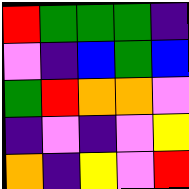[["red", "green", "green", "green", "indigo"], ["violet", "indigo", "blue", "green", "blue"], ["green", "red", "orange", "orange", "violet"], ["indigo", "violet", "indigo", "violet", "yellow"], ["orange", "indigo", "yellow", "violet", "red"]]